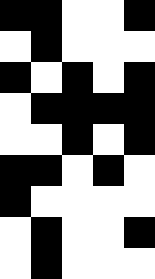[["black", "black", "white", "white", "black"], ["white", "black", "white", "white", "white"], ["black", "white", "black", "white", "black"], ["white", "black", "black", "black", "black"], ["white", "white", "black", "white", "black"], ["black", "black", "white", "black", "white"], ["black", "white", "white", "white", "white"], ["white", "black", "white", "white", "black"], ["white", "black", "white", "white", "white"]]